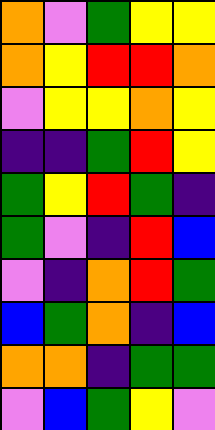[["orange", "violet", "green", "yellow", "yellow"], ["orange", "yellow", "red", "red", "orange"], ["violet", "yellow", "yellow", "orange", "yellow"], ["indigo", "indigo", "green", "red", "yellow"], ["green", "yellow", "red", "green", "indigo"], ["green", "violet", "indigo", "red", "blue"], ["violet", "indigo", "orange", "red", "green"], ["blue", "green", "orange", "indigo", "blue"], ["orange", "orange", "indigo", "green", "green"], ["violet", "blue", "green", "yellow", "violet"]]